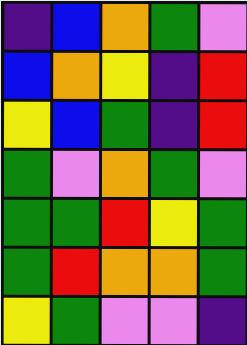[["indigo", "blue", "orange", "green", "violet"], ["blue", "orange", "yellow", "indigo", "red"], ["yellow", "blue", "green", "indigo", "red"], ["green", "violet", "orange", "green", "violet"], ["green", "green", "red", "yellow", "green"], ["green", "red", "orange", "orange", "green"], ["yellow", "green", "violet", "violet", "indigo"]]